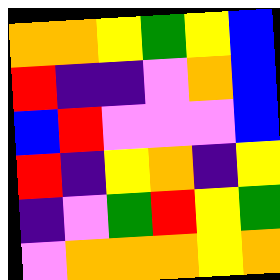[["orange", "orange", "yellow", "green", "yellow", "blue"], ["red", "indigo", "indigo", "violet", "orange", "blue"], ["blue", "red", "violet", "violet", "violet", "blue"], ["red", "indigo", "yellow", "orange", "indigo", "yellow"], ["indigo", "violet", "green", "red", "yellow", "green"], ["violet", "orange", "orange", "orange", "yellow", "orange"]]